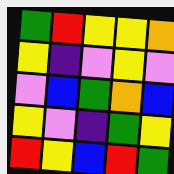[["green", "red", "yellow", "yellow", "orange"], ["yellow", "indigo", "violet", "yellow", "violet"], ["violet", "blue", "green", "orange", "blue"], ["yellow", "violet", "indigo", "green", "yellow"], ["red", "yellow", "blue", "red", "green"]]